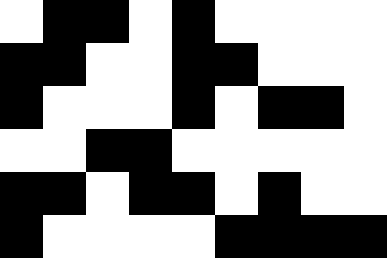[["white", "black", "black", "white", "black", "white", "white", "white", "white"], ["black", "black", "white", "white", "black", "black", "white", "white", "white"], ["black", "white", "white", "white", "black", "white", "black", "black", "white"], ["white", "white", "black", "black", "white", "white", "white", "white", "white"], ["black", "black", "white", "black", "black", "white", "black", "white", "white"], ["black", "white", "white", "white", "white", "black", "black", "black", "black"]]